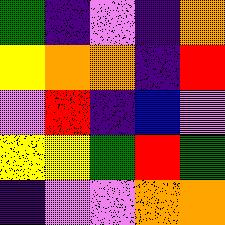[["green", "indigo", "violet", "indigo", "orange"], ["yellow", "orange", "orange", "indigo", "red"], ["violet", "red", "indigo", "blue", "violet"], ["yellow", "yellow", "green", "red", "green"], ["indigo", "violet", "violet", "orange", "orange"]]